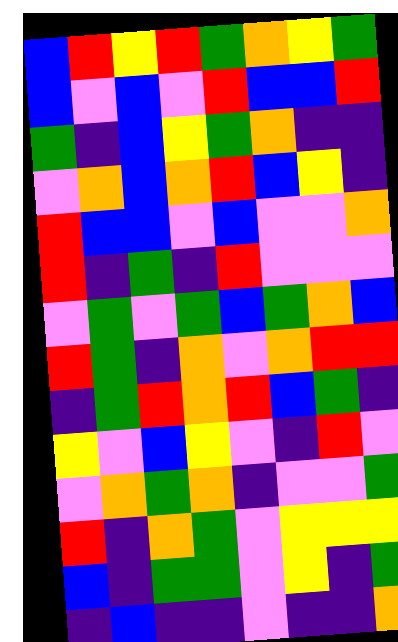[["blue", "red", "yellow", "red", "green", "orange", "yellow", "green"], ["blue", "violet", "blue", "violet", "red", "blue", "blue", "red"], ["green", "indigo", "blue", "yellow", "green", "orange", "indigo", "indigo"], ["violet", "orange", "blue", "orange", "red", "blue", "yellow", "indigo"], ["red", "blue", "blue", "violet", "blue", "violet", "violet", "orange"], ["red", "indigo", "green", "indigo", "red", "violet", "violet", "violet"], ["violet", "green", "violet", "green", "blue", "green", "orange", "blue"], ["red", "green", "indigo", "orange", "violet", "orange", "red", "red"], ["indigo", "green", "red", "orange", "red", "blue", "green", "indigo"], ["yellow", "violet", "blue", "yellow", "violet", "indigo", "red", "violet"], ["violet", "orange", "green", "orange", "indigo", "violet", "violet", "green"], ["red", "indigo", "orange", "green", "violet", "yellow", "yellow", "yellow"], ["blue", "indigo", "green", "green", "violet", "yellow", "indigo", "green"], ["indigo", "blue", "indigo", "indigo", "violet", "indigo", "indigo", "orange"]]